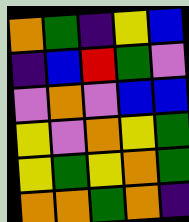[["orange", "green", "indigo", "yellow", "blue"], ["indigo", "blue", "red", "green", "violet"], ["violet", "orange", "violet", "blue", "blue"], ["yellow", "violet", "orange", "yellow", "green"], ["yellow", "green", "yellow", "orange", "green"], ["orange", "orange", "green", "orange", "indigo"]]